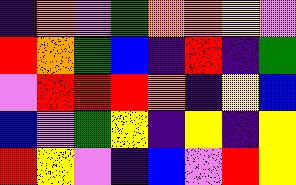[["indigo", "orange", "violet", "green", "orange", "orange", "yellow", "violet"], ["red", "orange", "green", "blue", "indigo", "red", "indigo", "green"], ["violet", "red", "red", "red", "orange", "indigo", "yellow", "blue"], ["blue", "violet", "green", "yellow", "indigo", "yellow", "indigo", "yellow"], ["red", "yellow", "violet", "indigo", "blue", "violet", "red", "yellow"]]